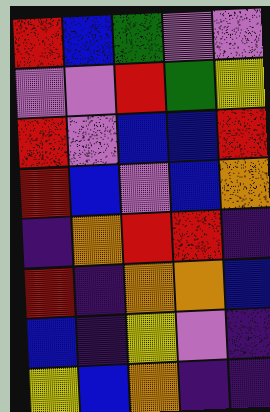[["red", "blue", "green", "violet", "violet"], ["violet", "violet", "red", "green", "yellow"], ["red", "violet", "blue", "blue", "red"], ["red", "blue", "violet", "blue", "orange"], ["indigo", "orange", "red", "red", "indigo"], ["red", "indigo", "orange", "orange", "blue"], ["blue", "indigo", "yellow", "violet", "indigo"], ["yellow", "blue", "orange", "indigo", "indigo"]]